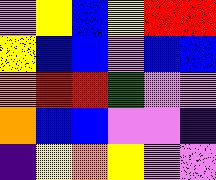[["violet", "yellow", "blue", "yellow", "red", "red"], ["yellow", "blue", "blue", "violet", "blue", "blue"], ["orange", "red", "red", "green", "violet", "violet"], ["orange", "blue", "blue", "violet", "violet", "indigo"], ["indigo", "yellow", "orange", "yellow", "violet", "violet"]]